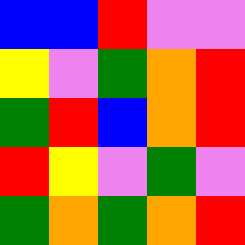[["blue", "blue", "red", "violet", "violet"], ["yellow", "violet", "green", "orange", "red"], ["green", "red", "blue", "orange", "red"], ["red", "yellow", "violet", "green", "violet"], ["green", "orange", "green", "orange", "red"]]